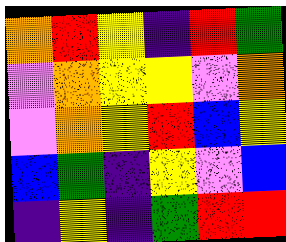[["orange", "red", "yellow", "indigo", "red", "green"], ["violet", "orange", "yellow", "yellow", "violet", "orange"], ["violet", "orange", "yellow", "red", "blue", "yellow"], ["blue", "green", "indigo", "yellow", "violet", "blue"], ["indigo", "yellow", "indigo", "green", "red", "red"]]